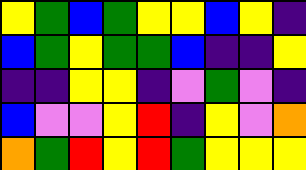[["yellow", "green", "blue", "green", "yellow", "yellow", "blue", "yellow", "indigo"], ["blue", "green", "yellow", "green", "green", "blue", "indigo", "indigo", "yellow"], ["indigo", "indigo", "yellow", "yellow", "indigo", "violet", "green", "violet", "indigo"], ["blue", "violet", "violet", "yellow", "red", "indigo", "yellow", "violet", "orange"], ["orange", "green", "red", "yellow", "red", "green", "yellow", "yellow", "yellow"]]